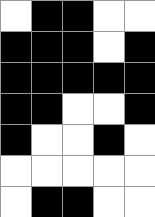[["white", "black", "black", "white", "white"], ["black", "black", "black", "white", "black"], ["black", "black", "black", "black", "black"], ["black", "black", "white", "white", "black"], ["black", "white", "white", "black", "white"], ["white", "white", "white", "white", "white"], ["white", "black", "black", "white", "white"]]